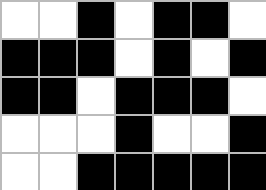[["white", "white", "black", "white", "black", "black", "white"], ["black", "black", "black", "white", "black", "white", "black"], ["black", "black", "white", "black", "black", "black", "white"], ["white", "white", "white", "black", "white", "white", "black"], ["white", "white", "black", "black", "black", "black", "black"]]